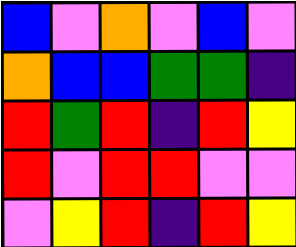[["blue", "violet", "orange", "violet", "blue", "violet"], ["orange", "blue", "blue", "green", "green", "indigo"], ["red", "green", "red", "indigo", "red", "yellow"], ["red", "violet", "red", "red", "violet", "violet"], ["violet", "yellow", "red", "indigo", "red", "yellow"]]